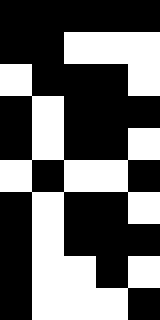[["black", "black", "black", "black", "black"], ["black", "black", "white", "white", "white"], ["white", "black", "black", "black", "white"], ["black", "white", "black", "black", "black"], ["black", "white", "black", "black", "white"], ["white", "black", "white", "white", "black"], ["black", "white", "black", "black", "white"], ["black", "white", "black", "black", "black"], ["black", "white", "white", "black", "white"], ["black", "white", "white", "white", "black"]]